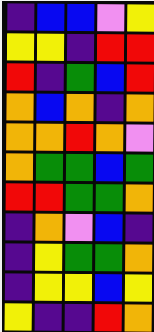[["indigo", "blue", "blue", "violet", "yellow"], ["yellow", "yellow", "indigo", "red", "red"], ["red", "indigo", "green", "blue", "red"], ["orange", "blue", "orange", "indigo", "orange"], ["orange", "orange", "red", "orange", "violet"], ["orange", "green", "green", "blue", "green"], ["red", "red", "green", "green", "orange"], ["indigo", "orange", "violet", "blue", "indigo"], ["indigo", "yellow", "green", "green", "orange"], ["indigo", "yellow", "yellow", "blue", "yellow"], ["yellow", "indigo", "indigo", "red", "orange"]]